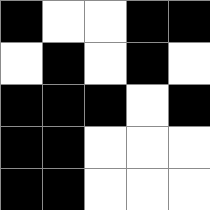[["black", "white", "white", "black", "black"], ["white", "black", "white", "black", "white"], ["black", "black", "black", "white", "black"], ["black", "black", "white", "white", "white"], ["black", "black", "white", "white", "white"]]